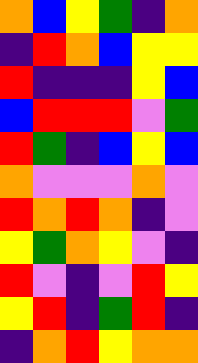[["orange", "blue", "yellow", "green", "indigo", "orange"], ["indigo", "red", "orange", "blue", "yellow", "yellow"], ["red", "indigo", "indigo", "indigo", "yellow", "blue"], ["blue", "red", "red", "red", "violet", "green"], ["red", "green", "indigo", "blue", "yellow", "blue"], ["orange", "violet", "violet", "violet", "orange", "violet"], ["red", "orange", "red", "orange", "indigo", "violet"], ["yellow", "green", "orange", "yellow", "violet", "indigo"], ["red", "violet", "indigo", "violet", "red", "yellow"], ["yellow", "red", "indigo", "green", "red", "indigo"], ["indigo", "orange", "red", "yellow", "orange", "orange"]]